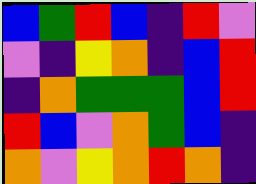[["blue", "green", "red", "blue", "indigo", "red", "violet"], ["violet", "indigo", "yellow", "orange", "indigo", "blue", "red"], ["indigo", "orange", "green", "green", "green", "blue", "red"], ["red", "blue", "violet", "orange", "green", "blue", "indigo"], ["orange", "violet", "yellow", "orange", "red", "orange", "indigo"]]